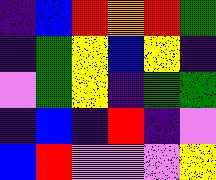[["indigo", "blue", "red", "orange", "red", "green"], ["indigo", "green", "yellow", "blue", "yellow", "indigo"], ["violet", "green", "yellow", "indigo", "green", "green"], ["indigo", "blue", "indigo", "red", "indigo", "violet"], ["blue", "red", "violet", "violet", "violet", "yellow"]]